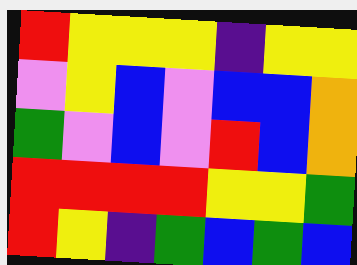[["red", "yellow", "yellow", "yellow", "indigo", "yellow", "yellow"], ["violet", "yellow", "blue", "violet", "blue", "blue", "orange"], ["green", "violet", "blue", "violet", "red", "blue", "orange"], ["red", "red", "red", "red", "yellow", "yellow", "green"], ["red", "yellow", "indigo", "green", "blue", "green", "blue"]]